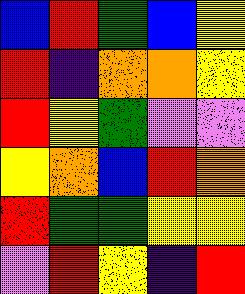[["blue", "red", "green", "blue", "yellow"], ["red", "indigo", "orange", "orange", "yellow"], ["red", "yellow", "green", "violet", "violet"], ["yellow", "orange", "blue", "red", "orange"], ["red", "green", "green", "yellow", "yellow"], ["violet", "red", "yellow", "indigo", "red"]]